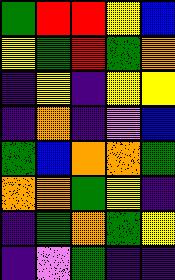[["green", "red", "red", "yellow", "blue"], ["yellow", "green", "red", "green", "orange"], ["indigo", "yellow", "indigo", "yellow", "yellow"], ["indigo", "orange", "indigo", "violet", "blue"], ["green", "blue", "orange", "orange", "green"], ["orange", "orange", "green", "yellow", "indigo"], ["indigo", "green", "orange", "green", "yellow"], ["indigo", "violet", "green", "indigo", "indigo"]]